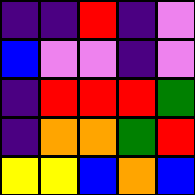[["indigo", "indigo", "red", "indigo", "violet"], ["blue", "violet", "violet", "indigo", "violet"], ["indigo", "red", "red", "red", "green"], ["indigo", "orange", "orange", "green", "red"], ["yellow", "yellow", "blue", "orange", "blue"]]